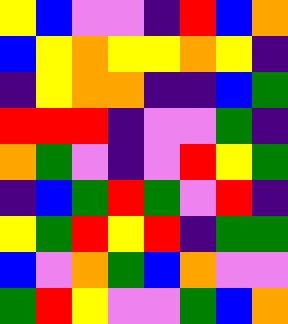[["yellow", "blue", "violet", "violet", "indigo", "red", "blue", "orange"], ["blue", "yellow", "orange", "yellow", "yellow", "orange", "yellow", "indigo"], ["indigo", "yellow", "orange", "orange", "indigo", "indigo", "blue", "green"], ["red", "red", "red", "indigo", "violet", "violet", "green", "indigo"], ["orange", "green", "violet", "indigo", "violet", "red", "yellow", "green"], ["indigo", "blue", "green", "red", "green", "violet", "red", "indigo"], ["yellow", "green", "red", "yellow", "red", "indigo", "green", "green"], ["blue", "violet", "orange", "green", "blue", "orange", "violet", "violet"], ["green", "red", "yellow", "violet", "violet", "green", "blue", "orange"]]